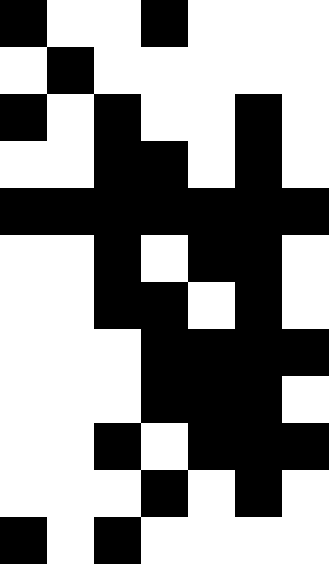[["black", "white", "white", "black", "white", "white", "white"], ["white", "black", "white", "white", "white", "white", "white"], ["black", "white", "black", "white", "white", "black", "white"], ["white", "white", "black", "black", "white", "black", "white"], ["black", "black", "black", "black", "black", "black", "black"], ["white", "white", "black", "white", "black", "black", "white"], ["white", "white", "black", "black", "white", "black", "white"], ["white", "white", "white", "black", "black", "black", "black"], ["white", "white", "white", "black", "black", "black", "white"], ["white", "white", "black", "white", "black", "black", "black"], ["white", "white", "white", "black", "white", "black", "white"], ["black", "white", "black", "white", "white", "white", "white"]]